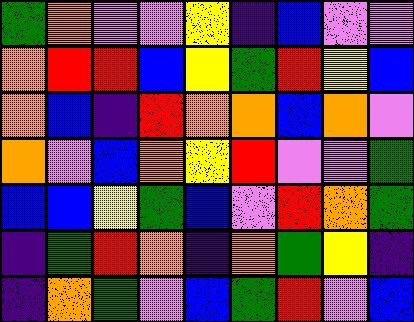[["green", "orange", "violet", "violet", "yellow", "indigo", "blue", "violet", "violet"], ["orange", "red", "red", "blue", "yellow", "green", "red", "yellow", "blue"], ["orange", "blue", "indigo", "red", "orange", "orange", "blue", "orange", "violet"], ["orange", "violet", "blue", "orange", "yellow", "red", "violet", "violet", "green"], ["blue", "blue", "yellow", "green", "blue", "violet", "red", "orange", "green"], ["indigo", "green", "red", "orange", "indigo", "orange", "green", "yellow", "indigo"], ["indigo", "orange", "green", "violet", "blue", "green", "red", "violet", "blue"]]